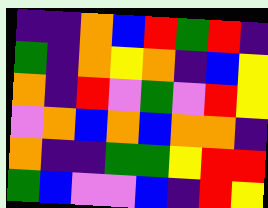[["indigo", "indigo", "orange", "blue", "red", "green", "red", "indigo"], ["green", "indigo", "orange", "yellow", "orange", "indigo", "blue", "yellow"], ["orange", "indigo", "red", "violet", "green", "violet", "red", "yellow"], ["violet", "orange", "blue", "orange", "blue", "orange", "orange", "indigo"], ["orange", "indigo", "indigo", "green", "green", "yellow", "red", "red"], ["green", "blue", "violet", "violet", "blue", "indigo", "red", "yellow"]]